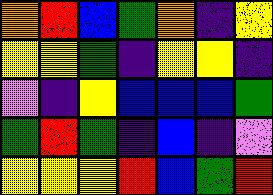[["orange", "red", "blue", "green", "orange", "indigo", "yellow"], ["yellow", "yellow", "green", "indigo", "yellow", "yellow", "indigo"], ["violet", "indigo", "yellow", "blue", "blue", "blue", "green"], ["green", "red", "green", "indigo", "blue", "indigo", "violet"], ["yellow", "yellow", "yellow", "red", "blue", "green", "red"]]